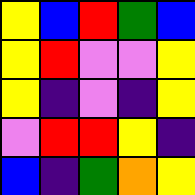[["yellow", "blue", "red", "green", "blue"], ["yellow", "red", "violet", "violet", "yellow"], ["yellow", "indigo", "violet", "indigo", "yellow"], ["violet", "red", "red", "yellow", "indigo"], ["blue", "indigo", "green", "orange", "yellow"]]